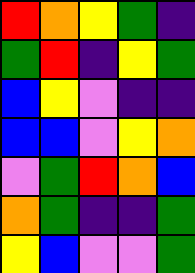[["red", "orange", "yellow", "green", "indigo"], ["green", "red", "indigo", "yellow", "green"], ["blue", "yellow", "violet", "indigo", "indigo"], ["blue", "blue", "violet", "yellow", "orange"], ["violet", "green", "red", "orange", "blue"], ["orange", "green", "indigo", "indigo", "green"], ["yellow", "blue", "violet", "violet", "green"]]